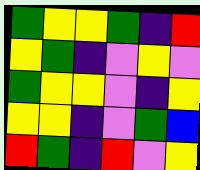[["green", "yellow", "yellow", "green", "indigo", "red"], ["yellow", "green", "indigo", "violet", "yellow", "violet"], ["green", "yellow", "yellow", "violet", "indigo", "yellow"], ["yellow", "yellow", "indigo", "violet", "green", "blue"], ["red", "green", "indigo", "red", "violet", "yellow"]]